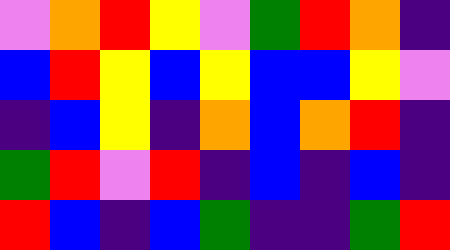[["violet", "orange", "red", "yellow", "violet", "green", "red", "orange", "indigo"], ["blue", "red", "yellow", "blue", "yellow", "blue", "blue", "yellow", "violet"], ["indigo", "blue", "yellow", "indigo", "orange", "blue", "orange", "red", "indigo"], ["green", "red", "violet", "red", "indigo", "blue", "indigo", "blue", "indigo"], ["red", "blue", "indigo", "blue", "green", "indigo", "indigo", "green", "red"]]